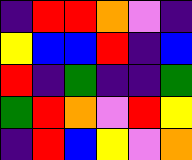[["indigo", "red", "red", "orange", "violet", "indigo"], ["yellow", "blue", "blue", "red", "indigo", "blue"], ["red", "indigo", "green", "indigo", "indigo", "green"], ["green", "red", "orange", "violet", "red", "yellow"], ["indigo", "red", "blue", "yellow", "violet", "orange"]]